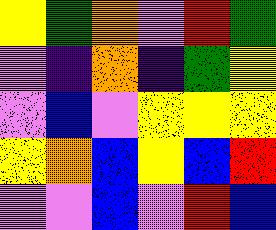[["yellow", "green", "orange", "violet", "red", "green"], ["violet", "indigo", "orange", "indigo", "green", "yellow"], ["violet", "blue", "violet", "yellow", "yellow", "yellow"], ["yellow", "orange", "blue", "yellow", "blue", "red"], ["violet", "violet", "blue", "violet", "red", "blue"]]